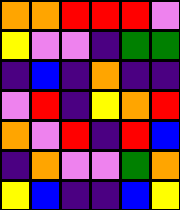[["orange", "orange", "red", "red", "red", "violet"], ["yellow", "violet", "violet", "indigo", "green", "green"], ["indigo", "blue", "indigo", "orange", "indigo", "indigo"], ["violet", "red", "indigo", "yellow", "orange", "red"], ["orange", "violet", "red", "indigo", "red", "blue"], ["indigo", "orange", "violet", "violet", "green", "orange"], ["yellow", "blue", "indigo", "indigo", "blue", "yellow"]]